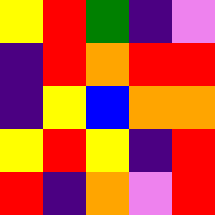[["yellow", "red", "green", "indigo", "violet"], ["indigo", "red", "orange", "red", "red"], ["indigo", "yellow", "blue", "orange", "orange"], ["yellow", "red", "yellow", "indigo", "red"], ["red", "indigo", "orange", "violet", "red"]]